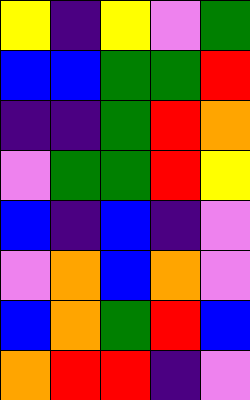[["yellow", "indigo", "yellow", "violet", "green"], ["blue", "blue", "green", "green", "red"], ["indigo", "indigo", "green", "red", "orange"], ["violet", "green", "green", "red", "yellow"], ["blue", "indigo", "blue", "indigo", "violet"], ["violet", "orange", "blue", "orange", "violet"], ["blue", "orange", "green", "red", "blue"], ["orange", "red", "red", "indigo", "violet"]]